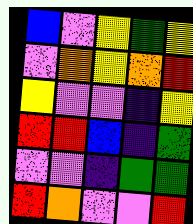[["blue", "violet", "yellow", "green", "yellow"], ["violet", "orange", "yellow", "orange", "red"], ["yellow", "violet", "violet", "indigo", "yellow"], ["red", "red", "blue", "indigo", "green"], ["violet", "violet", "indigo", "green", "green"], ["red", "orange", "violet", "violet", "red"]]